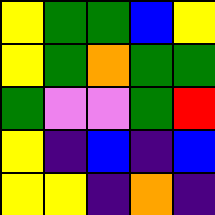[["yellow", "green", "green", "blue", "yellow"], ["yellow", "green", "orange", "green", "green"], ["green", "violet", "violet", "green", "red"], ["yellow", "indigo", "blue", "indigo", "blue"], ["yellow", "yellow", "indigo", "orange", "indigo"]]